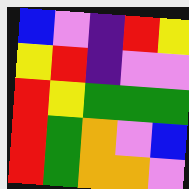[["blue", "violet", "indigo", "red", "yellow"], ["yellow", "red", "indigo", "violet", "violet"], ["red", "yellow", "green", "green", "green"], ["red", "green", "orange", "violet", "blue"], ["red", "green", "orange", "orange", "violet"]]